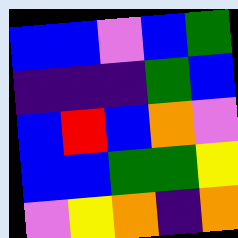[["blue", "blue", "violet", "blue", "green"], ["indigo", "indigo", "indigo", "green", "blue"], ["blue", "red", "blue", "orange", "violet"], ["blue", "blue", "green", "green", "yellow"], ["violet", "yellow", "orange", "indigo", "orange"]]